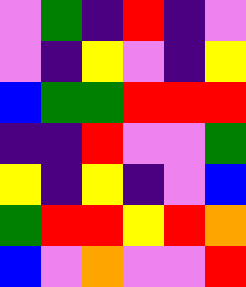[["violet", "green", "indigo", "red", "indigo", "violet"], ["violet", "indigo", "yellow", "violet", "indigo", "yellow"], ["blue", "green", "green", "red", "red", "red"], ["indigo", "indigo", "red", "violet", "violet", "green"], ["yellow", "indigo", "yellow", "indigo", "violet", "blue"], ["green", "red", "red", "yellow", "red", "orange"], ["blue", "violet", "orange", "violet", "violet", "red"]]